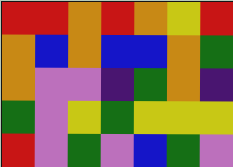[["red", "red", "orange", "red", "orange", "yellow", "red"], ["orange", "blue", "orange", "blue", "blue", "orange", "green"], ["orange", "violet", "violet", "indigo", "green", "orange", "indigo"], ["green", "violet", "yellow", "green", "yellow", "yellow", "yellow"], ["red", "violet", "green", "violet", "blue", "green", "violet"]]